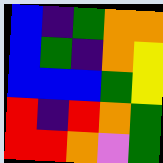[["blue", "indigo", "green", "orange", "orange"], ["blue", "green", "indigo", "orange", "yellow"], ["blue", "blue", "blue", "green", "yellow"], ["red", "indigo", "red", "orange", "green"], ["red", "red", "orange", "violet", "green"]]